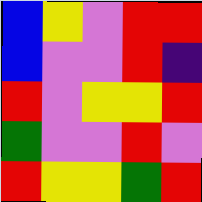[["blue", "yellow", "violet", "red", "red"], ["blue", "violet", "violet", "red", "indigo"], ["red", "violet", "yellow", "yellow", "red"], ["green", "violet", "violet", "red", "violet"], ["red", "yellow", "yellow", "green", "red"]]